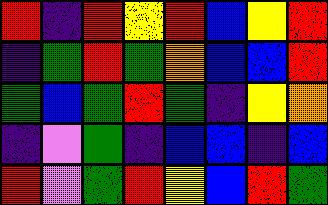[["red", "indigo", "red", "yellow", "red", "blue", "yellow", "red"], ["indigo", "green", "red", "green", "orange", "blue", "blue", "red"], ["green", "blue", "green", "red", "green", "indigo", "yellow", "orange"], ["indigo", "violet", "green", "indigo", "blue", "blue", "indigo", "blue"], ["red", "violet", "green", "red", "yellow", "blue", "red", "green"]]